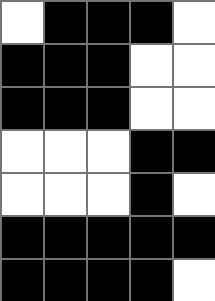[["white", "black", "black", "black", "white"], ["black", "black", "black", "white", "white"], ["black", "black", "black", "white", "white"], ["white", "white", "white", "black", "black"], ["white", "white", "white", "black", "white"], ["black", "black", "black", "black", "black"], ["black", "black", "black", "black", "white"]]